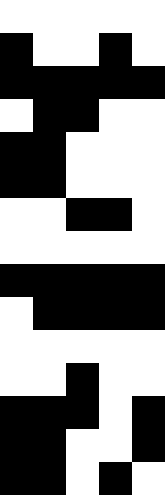[["white", "white", "white", "white", "white"], ["black", "white", "white", "black", "white"], ["black", "black", "black", "black", "black"], ["white", "black", "black", "white", "white"], ["black", "black", "white", "white", "white"], ["black", "black", "white", "white", "white"], ["white", "white", "black", "black", "white"], ["white", "white", "white", "white", "white"], ["black", "black", "black", "black", "black"], ["white", "black", "black", "black", "black"], ["white", "white", "white", "white", "white"], ["white", "white", "black", "white", "white"], ["black", "black", "black", "white", "black"], ["black", "black", "white", "white", "black"], ["black", "black", "white", "black", "white"]]